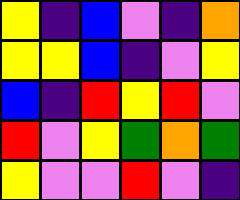[["yellow", "indigo", "blue", "violet", "indigo", "orange"], ["yellow", "yellow", "blue", "indigo", "violet", "yellow"], ["blue", "indigo", "red", "yellow", "red", "violet"], ["red", "violet", "yellow", "green", "orange", "green"], ["yellow", "violet", "violet", "red", "violet", "indigo"]]